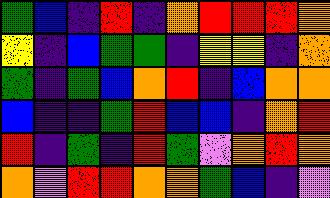[["green", "blue", "indigo", "red", "indigo", "orange", "red", "red", "red", "orange"], ["yellow", "indigo", "blue", "green", "green", "indigo", "yellow", "yellow", "indigo", "orange"], ["green", "indigo", "green", "blue", "orange", "red", "indigo", "blue", "orange", "orange"], ["blue", "indigo", "indigo", "green", "red", "blue", "blue", "indigo", "orange", "red"], ["red", "indigo", "green", "indigo", "red", "green", "violet", "orange", "red", "orange"], ["orange", "violet", "red", "red", "orange", "orange", "green", "blue", "indigo", "violet"]]